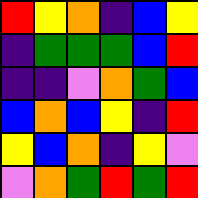[["red", "yellow", "orange", "indigo", "blue", "yellow"], ["indigo", "green", "green", "green", "blue", "red"], ["indigo", "indigo", "violet", "orange", "green", "blue"], ["blue", "orange", "blue", "yellow", "indigo", "red"], ["yellow", "blue", "orange", "indigo", "yellow", "violet"], ["violet", "orange", "green", "red", "green", "red"]]